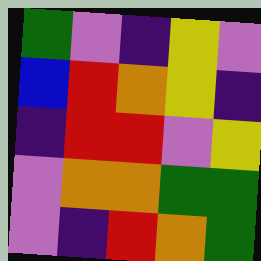[["green", "violet", "indigo", "yellow", "violet"], ["blue", "red", "orange", "yellow", "indigo"], ["indigo", "red", "red", "violet", "yellow"], ["violet", "orange", "orange", "green", "green"], ["violet", "indigo", "red", "orange", "green"]]